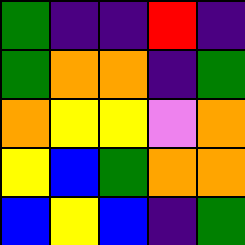[["green", "indigo", "indigo", "red", "indigo"], ["green", "orange", "orange", "indigo", "green"], ["orange", "yellow", "yellow", "violet", "orange"], ["yellow", "blue", "green", "orange", "orange"], ["blue", "yellow", "blue", "indigo", "green"]]